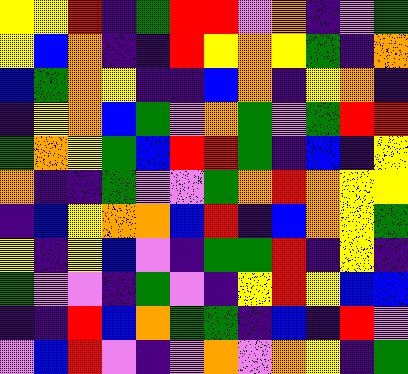[["yellow", "yellow", "red", "indigo", "green", "red", "red", "violet", "orange", "indigo", "violet", "green"], ["yellow", "blue", "orange", "indigo", "indigo", "red", "yellow", "orange", "yellow", "green", "indigo", "orange"], ["blue", "green", "orange", "yellow", "indigo", "indigo", "blue", "orange", "indigo", "yellow", "orange", "indigo"], ["indigo", "yellow", "orange", "blue", "green", "violet", "orange", "green", "violet", "green", "red", "red"], ["green", "orange", "yellow", "green", "blue", "red", "red", "green", "indigo", "blue", "indigo", "yellow"], ["orange", "indigo", "indigo", "green", "violet", "violet", "green", "orange", "red", "orange", "yellow", "yellow"], ["indigo", "blue", "yellow", "orange", "orange", "blue", "red", "indigo", "blue", "orange", "yellow", "green"], ["yellow", "indigo", "yellow", "blue", "violet", "indigo", "green", "green", "red", "indigo", "yellow", "indigo"], ["green", "violet", "violet", "indigo", "green", "violet", "indigo", "yellow", "red", "yellow", "blue", "blue"], ["indigo", "indigo", "red", "blue", "orange", "green", "green", "indigo", "blue", "indigo", "red", "violet"], ["violet", "blue", "red", "violet", "indigo", "violet", "orange", "violet", "orange", "yellow", "indigo", "green"]]